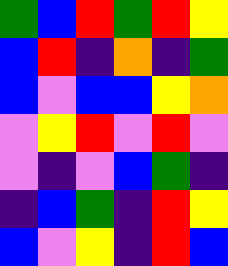[["green", "blue", "red", "green", "red", "yellow"], ["blue", "red", "indigo", "orange", "indigo", "green"], ["blue", "violet", "blue", "blue", "yellow", "orange"], ["violet", "yellow", "red", "violet", "red", "violet"], ["violet", "indigo", "violet", "blue", "green", "indigo"], ["indigo", "blue", "green", "indigo", "red", "yellow"], ["blue", "violet", "yellow", "indigo", "red", "blue"]]